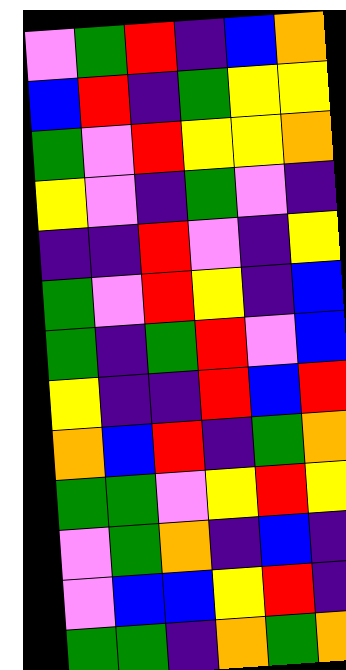[["violet", "green", "red", "indigo", "blue", "orange"], ["blue", "red", "indigo", "green", "yellow", "yellow"], ["green", "violet", "red", "yellow", "yellow", "orange"], ["yellow", "violet", "indigo", "green", "violet", "indigo"], ["indigo", "indigo", "red", "violet", "indigo", "yellow"], ["green", "violet", "red", "yellow", "indigo", "blue"], ["green", "indigo", "green", "red", "violet", "blue"], ["yellow", "indigo", "indigo", "red", "blue", "red"], ["orange", "blue", "red", "indigo", "green", "orange"], ["green", "green", "violet", "yellow", "red", "yellow"], ["violet", "green", "orange", "indigo", "blue", "indigo"], ["violet", "blue", "blue", "yellow", "red", "indigo"], ["green", "green", "indigo", "orange", "green", "orange"]]